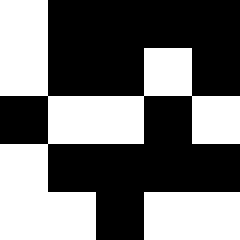[["white", "black", "black", "black", "black"], ["white", "black", "black", "white", "black"], ["black", "white", "white", "black", "white"], ["white", "black", "black", "black", "black"], ["white", "white", "black", "white", "white"]]